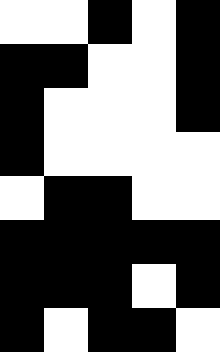[["white", "white", "black", "white", "black"], ["black", "black", "white", "white", "black"], ["black", "white", "white", "white", "black"], ["black", "white", "white", "white", "white"], ["white", "black", "black", "white", "white"], ["black", "black", "black", "black", "black"], ["black", "black", "black", "white", "black"], ["black", "white", "black", "black", "white"]]